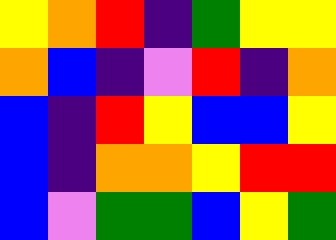[["yellow", "orange", "red", "indigo", "green", "yellow", "yellow"], ["orange", "blue", "indigo", "violet", "red", "indigo", "orange"], ["blue", "indigo", "red", "yellow", "blue", "blue", "yellow"], ["blue", "indigo", "orange", "orange", "yellow", "red", "red"], ["blue", "violet", "green", "green", "blue", "yellow", "green"]]